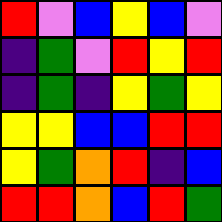[["red", "violet", "blue", "yellow", "blue", "violet"], ["indigo", "green", "violet", "red", "yellow", "red"], ["indigo", "green", "indigo", "yellow", "green", "yellow"], ["yellow", "yellow", "blue", "blue", "red", "red"], ["yellow", "green", "orange", "red", "indigo", "blue"], ["red", "red", "orange", "blue", "red", "green"]]